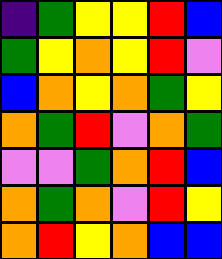[["indigo", "green", "yellow", "yellow", "red", "blue"], ["green", "yellow", "orange", "yellow", "red", "violet"], ["blue", "orange", "yellow", "orange", "green", "yellow"], ["orange", "green", "red", "violet", "orange", "green"], ["violet", "violet", "green", "orange", "red", "blue"], ["orange", "green", "orange", "violet", "red", "yellow"], ["orange", "red", "yellow", "orange", "blue", "blue"]]